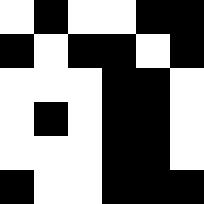[["white", "black", "white", "white", "black", "black"], ["black", "white", "black", "black", "white", "black"], ["white", "white", "white", "black", "black", "white"], ["white", "black", "white", "black", "black", "white"], ["white", "white", "white", "black", "black", "white"], ["black", "white", "white", "black", "black", "black"]]